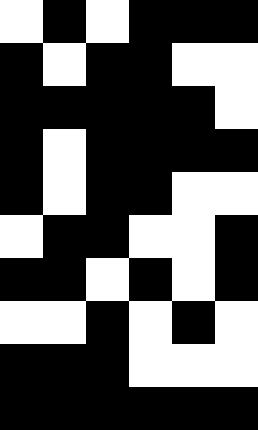[["white", "black", "white", "black", "black", "black"], ["black", "white", "black", "black", "white", "white"], ["black", "black", "black", "black", "black", "white"], ["black", "white", "black", "black", "black", "black"], ["black", "white", "black", "black", "white", "white"], ["white", "black", "black", "white", "white", "black"], ["black", "black", "white", "black", "white", "black"], ["white", "white", "black", "white", "black", "white"], ["black", "black", "black", "white", "white", "white"], ["black", "black", "black", "black", "black", "black"]]